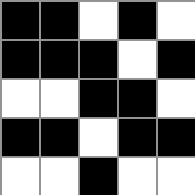[["black", "black", "white", "black", "white"], ["black", "black", "black", "white", "black"], ["white", "white", "black", "black", "white"], ["black", "black", "white", "black", "black"], ["white", "white", "black", "white", "white"]]